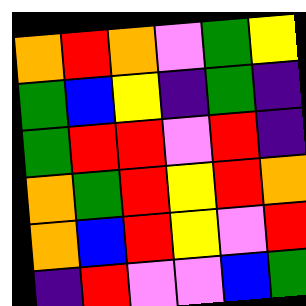[["orange", "red", "orange", "violet", "green", "yellow"], ["green", "blue", "yellow", "indigo", "green", "indigo"], ["green", "red", "red", "violet", "red", "indigo"], ["orange", "green", "red", "yellow", "red", "orange"], ["orange", "blue", "red", "yellow", "violet", "red"], ["indigo", "red", "violet", "violet", "blue", "green"]]